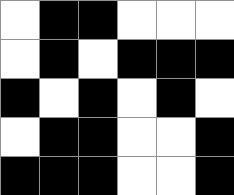[["white", "black", "black", "white", "white", "white"], ["white", "black", "white", "black", "black", "black"], ["black", "white", "black", "white", "black", "white"], ["white", "black", "black", "white", "white", "black"], ["black", "black", "black", "white", "white", "black"]]